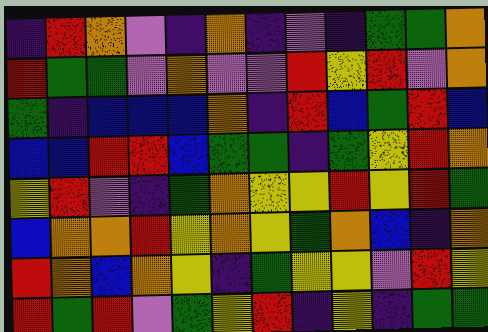[["indigo", "red", "orange", "violet", "indigo", "orange", "indigo", "violet", "indigo", "green", "green", "orange"], ["red", "green", "green", "violet", "orange", "violet", "violet", "red", "yellow", "red", "violet", "orange"], ["green", "indigo", "blue", "blue", "blue", "orange", "indigo", "red", "blue", "green", "red", "blue"], ["blue", "blue", "red", "red", "blue", "green", "green", "indigo", "green", "yellow", "red", "orange"], ["yellow", "red", "violet", "indigo", "green", "orange", "yellow", "yellow", "red", "yellow", "red", "green"], ["blue", "orange", "orange", "red", "yellow", "orange", "yellow", "green", "orange", "blue", "indigo", "orange"], ["red", "orange", "blue", "orange", "yellow", "indigo", "green", "yellow", "yellow", "violet", "red", "yellow"], ["red", "green", "red", "violet", "green", "yellow", "red", "indigo", "yellow", "indigo", "green", "green"]]